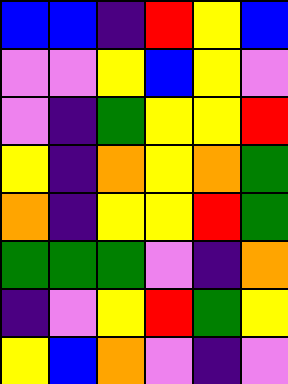[["blue", "blue", "indigo", "red", "yellow", "blue"], ["violet", "violet", "yellow", "blue", "yellow", "violet"], ["violet", "indigo", "green", "yellow", "yellow", "red"], ["yellow", "indigo", "orange", "yellow", "orange", "green"], ["orange", "indigo", "yellow", "yellow", "red", "green"], ["green", "green", "green", "violet", "indigo", "orange"], ["indigo", "violet", "yellow", "red", "green", "yellow"], ["yellow", "blue", "orange", "violet", "indigo", "violet"]]